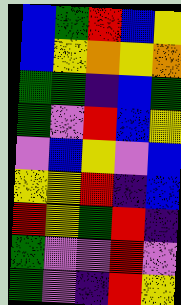[["blue", "green", "red", "blue", "yellow"], ["blue", "yellow", "orange", "yellow", "orange"], ["green", "green", "indigo", "blue", "green"], ["green", "violet", "red", "blue", "yellow"], ["violet", "blue", "yellow", "violet", "blue"], ["yellow", "yellow", "red", "indigo", "blue"], ["red", "yellow", "green", "red", "indigo"], ["green", "violet", "violet", "red", "violet"], ["green", "violet", "indigo", "red", "yellow"]]